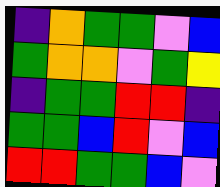[["indigo", "orange", "green", "green", "violet", "blue"], ["green", "orange", "orange", "violet", "green", "yellow"], ["indigo", "green", "green", "red", "red", "indigo"], ["green", "green", "blue", "red", "violet", "blue"], ["red", "red", "green", "green", "blue", "violet"]]